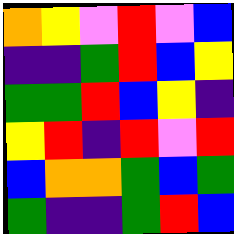[["orange", "yellow", "violet", "red", "violet", "blue"], ["indigo", "indigo", "green", "red", "blue", "yellow"], ["green", "green", "red", "blue", "yellow", "indigo"], ["yellow", "red", "indigo", "red", "violet", "red"], ["blue", "orange", "orange", "green", "blue", "green"], ["green", "indigo", "indigo", "green", "red", "blue"]]